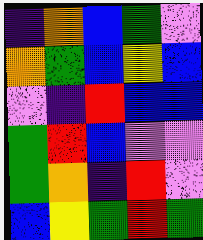[["indigo", "orange", "blue", "green", "violet"], ["orange", "green", "blue", "yellow", "blue"], ["violet", "indigo", "red", "blue", "blue"], ["green", "red", "blue", "violet", "violet"], ["green", "orange", "indigo", "red", "violet"], ["blue", "yellow", "green", "red", "green"]]